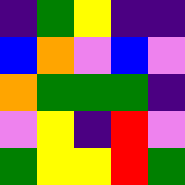[["indigo", "green", "yellow", "indigo", "indigo"], ["blue", "orange", "violet", "blue", "violet"], ["orange", "green", "green", "green", "indigo"], ["violet", "yellow", "indigo", "red", "violet"], ["green", "yellow", "yellow", "red", "green"]]